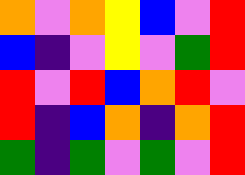[["orange", "violet", "orange", "yellow", "blue", "violet", "red"], ["blue", "indigo", "violet", "yellow", "violet", "green", "red"], ["red", "violet", "red", "blue", "orange", "red", "violet"], ["red", "indigo", "blue", "orange", "indigo", "orange", "red"], ["green", "indigo", "green", "violet", "green", "violet", "red"]]